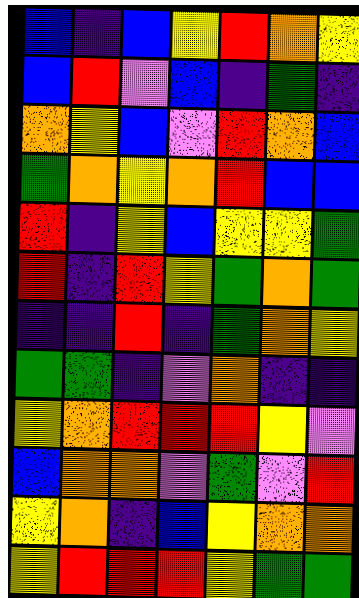[["blue", "indigo", "blue", "yellow", "red", "orange", "yellow"], ["blue", "red", "violet", "blue", "indigo", "green", "indigo"], ["orange", "yellow", "blue", "violet", "red", "orange", "blue"], ["green", "orange", "yellow", "orange", "red", "blue", "blue"], ["red", "indigo", "yellow", "blue", "yellow", "yellow", "green"], ["red", "indigo", "red", "yellow", "green", "orange", "green"], ["indigo", "indigo", "red", "indigo", "green", "orange", "yellow"], ["green", "green", "indigo", "violet", "orange", "indigo", "indigo"], ["yellow", "orange", "red", "red", "red", "yellow", "violet"], ["blue", "orange", "orange", "violet", "green", "violet", "red"], ["yellow", "orange", "indigo", "blue", "yellow", "orange", "orange"], ["yellow", "red", "red", "red", "yellow", "green", "green"]]